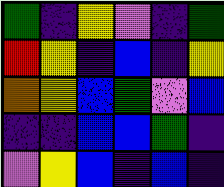[["green", "indigo", "yellow", "violet", "indigo", "green"], ["red", "yellow", "indigo", "blue", "indigo", "yellow"], ["orange", "yellow", "blue", "green", "violet", "blue"], ["indigo", "indigo", "blue", "blue", "green", "indigo"], ["violet", "yellow", "blue", "indigo", "blue", "indigo"]]